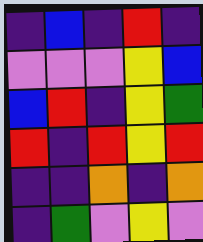[["indigo", "blue", "indigo", "red", "indigo"], ["violet", "violet", "violet", "yellow", "blue"], ["blue", "red", "indigo", "yellow", "green"], ["red", "indigo", "red", "yellow", "red"], ["indigo", "indigo", "orange", "indigo", "orange"], ["indigo", "green", "violet", "yellow", "violet"]]